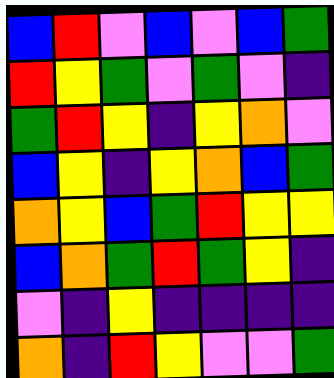[["blue", "red", "violet", "blue", "violet", "blue", "green"], ["red", "yellow", "green", "violet", "green", "violet", "indigo"], ["green", "red", "yellow", "indigo", "yellow", "orange", "violet"], ["blue", "yellow", "indigo", "yellow", "orange", "blue", "green"], ["orange", "yellow", "blue", "green", "red", "yellow", "yellow"], ["blue", "orange", "green", "red", "green", "yellow", "indigo"], ["violet", "indigo", "yellow", "indigo", "indigo", "indigo", "indigo"], ["orange", "indigo", "red", "yellow", "violet", "violet", "green"]]